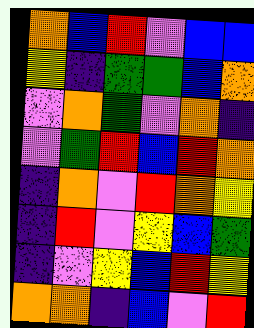[["orange", "blue", "red", "violet", "blue", "blue"], ["yellow", "indigo", "green", "green", "blue", "orange"], ["violet", "orange", "green", "violet", "orange", "indigo"], ["violet", "green", "red", "blue", "red", "orange"], ["indigo", "orange", "violet", "red", "orange", "yellow"], ["indigo", "red", "violet", "yellow", "blue", "green"], ["indigo", "violet", "yellow", "blue", "red", "yellow"], ["orange", "orange", "indigo", "blue", "violet", "red"]]